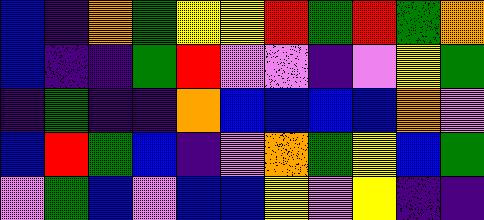[["blue", "indigo", "orange", "green", "yellow", "yellow", "red", "green", "red", "green", "orange"], ["blue", "indigo", "indigo", "green", "red", "violet", "violet", "indigo", "violet", "yellow", "green"], ["indigo", "green", "indigo", "indigo", "orange", "blue", "blue", "blue", "blue", "orange", "violet"], ["blue", "red", "green", "blue", "indigo", "violet", "orange", "green", "yellow", "blue", "green"], ["violet", "green", "blue", "violet", "blue", "blue", "yellow", "violet", "yellow", "indigo", "indigo"]]